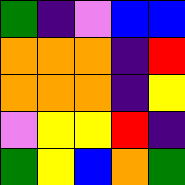[["green", "indigo", "violet", "blue", "blue"], ["orange", "orange", "orange", "indigo", "red"], ["orange", "orange", "orange", "indigo", "yellow"], ["violet", "yellow", "yellow", "red", "indigo"], ["green", "yellow", "blue", "orange", "green"]]